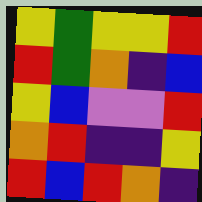[["yellow", "green", "yellow", "yellow", "red"], ["red", "green", "orange", "indigo", "blue"], ["yellow", "blue", "violet", "violet", "red"], ["orange", "red", "indigo", "indigo", "yellow"], ["red", "blue", "red", "orange", "indigo"]]